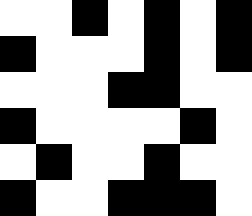[["white", "white", "black", "white", "black", "white", "black"], ["black", "white", "white", "white", "black", "white", "black"], ["white", "white", "white", "black", "black", "white", "white"], ["black", "white", "white", "white", "white", "black", "white"], ["white", "black", "white", "white", "black", "white", "white"], ["black", "white", "white", "black", "black", "black", "white"]]